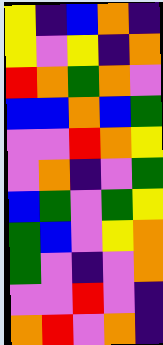[["yellow", "indigo", "blue", "orange", "indigo"], ["yellow", "violet", "yellow", "indigo", "orange"], ["red", "orange", "green", "orange", "violet"], ["blue", "blue", "orange", "blue", "green"], ["violet", "violet", "red", "orange", "yellow"], ["violet", "orange", "indigo", "violet", "green"], ["blue", "green", "violet", "green", "yellow"], ["green", "blue", "violet", "yellow", "orange"], ["green", "violet", "indigo", "violet", "orange"], ["violet", "violet", "red", "violet", "indigo"], ["orange", "red", "violet", "orange", "indigo"]]